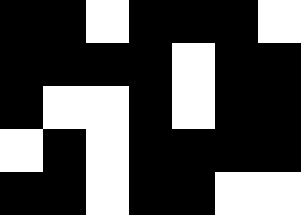[["black", "black", "white", "black", "black", "black", "white"], ["black", "black", "black", "black", "white", "black", "black"], ["black", "white", "white", "black", "white", "black", "black"], ["white", "black", "white", "black", "black", "black", "black"], ["black", "black", "white", "black", "black", "white", "white"]]